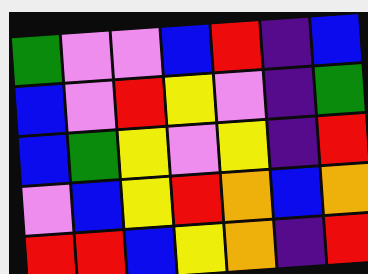[["green", "violet", "violet", "blue", "red", "indigo", "blue"], ["blue", "violet", "red", "yellow", "violet", "indigo", "green"], ["blue", "green", "yellow", "violet", "yellow", "indigo", "red"], ["violet", "blue", "yellow", "red", "orange", "blue", "orange"], ["red", "red", "blue", "yellow", "orange", "indigo", "red"]]